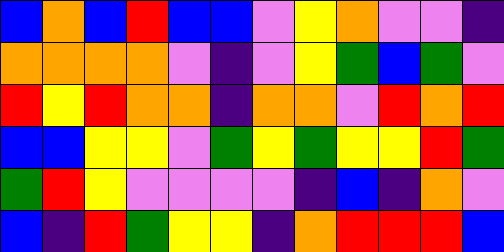[["blue", "orange", "blue", "red", "blue", "blue", "violet", "yellow", "orange", "violet", "violet", "indigo"], ["orange", "orange", "orange", "orange", "violet", "indigo", "violet", "yellow", "green", "blue", "green", "violet"], ["red", "yellow", "red", "orange", "orange", "indigo", "orange", "orange", "violet", "red", "orange", "red"], ["blue", "blue", "yellow", "yellow", "violet", "green", "yellow", "green", "yellow", "yellow", "red", "green"], ["green", "red", "yellow", "violet", "violet", "violet", "violet", "indigo", "blue", "indigo", "orange", "violet"], ["blue", "indigo", "red", "green", "yellow", "yellow", "indigo", "orange", "red", "red", "red", "blue"]]